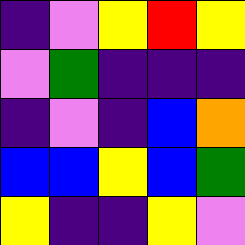[["indigo", "violet", "yellow", "red", "yellow"], ["violet", "green", "indigo", "indigo", "indigo"], ["indigo", "violet", "indigo", "blue", "orange"], ["blue", "blue", "yellow", "blue", "green"], ["yellow", "indigo", "indigo", "yellow", "violet"]]